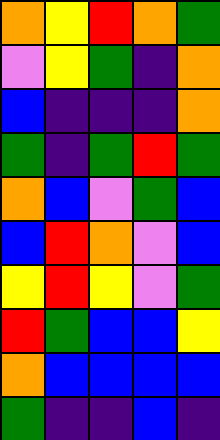[["orange", "yellow", "red", "orange", "green"], ["violet", "yellow", "green", "indigo", "orange"], ["blue", "indigo", "indigo", "indigo", "orange"], ["green", "indigo", "green", "red", "green"], ["orange", "blue", "violet", "green", "blue"], ["blue", "red", "orange", "violet", "blue"], ["yellow", "red", "yellow", "violet", "green"], ["red", "green", "blue", "blue", "yellow"], ["orange", "blue", "blue", "blue", "blue"], ["green", "indigo", "indigo", "blue", "indigo"]]